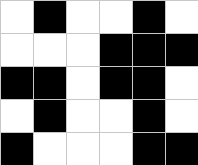[["white", "black", "white", "white", "black", "white"], ["white", "white", "white", "black", "black", "black"], ["black", "black", "white", "black", "black", "white"], ["white", "black", "white", "white", "black", "white"], ["black", "white", "white", "white", "black", "black"]]